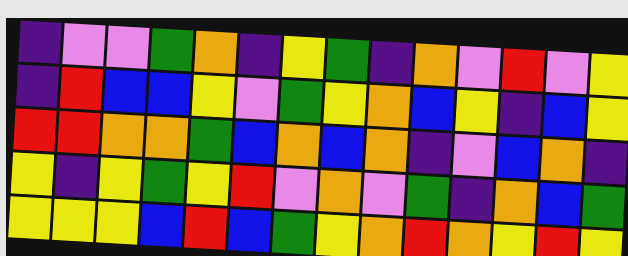[["indigo", "violet", "violet", "green", "orange", "indigo", "yellow", "green", "indigo", "orange", "violet", "red", "violet", "yellow"], ["indigo", "red", "blue", "blue", "yellow", "violet", "green", "yellow", "orange", "blue", "yellow", "indigo", "blue", "yellow"], ["red", "red", "orange", "orange", "green", "blue", "orange", "blue", "orange", "indigo", "violet", "blue", "orange", "indigo"], ["yellow", "indigo", "yellow", "green", "yellow", "red", "violet", "orange", "violet", "green", "indigo", "orange", "blue", "green"], ["yellow", "yellow", "yellow", "blue", "red", "blue", "green", "yellow", "orange", "red", "orange", "yellow", "red", "yellow"]]